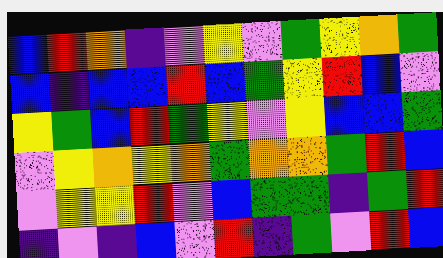[["blue", "red", "orange", "indigo", "violet", "yellow", "violet", "green", "yellow", "orange", "green"], ["blue", "indigo", "blue", "blue", "red", "blue", "green", "yellow", "red", "blue", "violet"], ["yellow", "green", "blue", "red", "green", "yellow", "violet", "yellow", "blue", "blue", "green"], ["violet", "yellow", "orange", "yellow", "orange", "green", "orange", "orange", "green", "red", "blue"], ["violet", "yellow", "yellow", "red", "violet", "blue", "green", "green", "indigo", "green", "red"], ["indigo", "violet", "indigo", "blue", "violet", "red", "indigo", "green", "violet", "red", "blue"]]